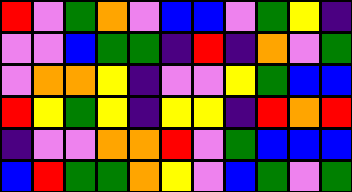[["red", "violet", "green", "orange", "violet", "blue", "blue", "violet", "green", "yellow", "indigo"], ["violet", "violet", "blue", "green", "green", "indigo", "red", "indigo", "orange", "violet", "green"], ["violet", "orange", "orange", "yellow", "indigo", "violet", "violet", "yellow", "green", "blue", "blue"], ["red", "yellow", "green", "yellow", "indigo", "yellow", "yellow", "indigo", "red", "orange", "red"], ["indigo", "violet", "violet", "orange", "orange", "red", "violet", "green", "blue", "blue", "blue"], ["blue", "red", "green", "green", "orange", "yellow", "violet", "blue", "green", "violet", "green"]]